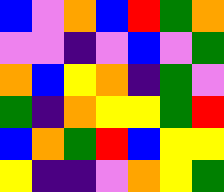[["blue", "violet", "orange", "blue", "red", "green", "orange"], ["violet", "violet", "indigo", "violet", "blue", "violet", "green"], ["orange", "blue", "yellow", "orange", "indigo", "green", "violet"], ["green", "indigo", "orange", "yellow", "yellow", "green", "red"], ["blue", "orange", "green", "red", "blue", "yellow", "yellow"], ["yellow", "indigo", "indigo", "violet", "orange", "yellow", "green"]]